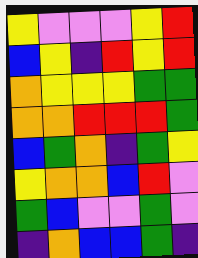[["yellow", "violet", "violet", "violet", "yellow", "red"], ["blue", "yellow", "indigo", "red", "yellow", "red"], ["orange", "yellow", "yellow", "yellow", "green", "green"], ["orange", "orange", "red", "red", "red", "green"], ["blue", "green", "orange", "indigo", "green", "yellow"], ["yellow", "orange", "orange", "blue", "red", "violet"], ["green", "blue", "violet", "violet", "green", "violet"], ["indigo", "orange", "blue", "blue", "green", "indigo"]]